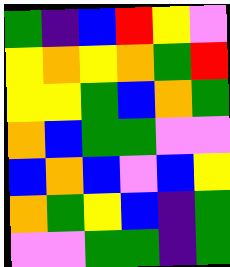[["green", "indigo", "blue", "red", "yellow", "violet"], ["yellow", "orange", "yellow", "orange", "green", "red"], ["yellow", "yellow", "green", "blue", "orange", "green"], ["orange", "blue", "green", "green", "violet", "violet"], ["blue", "orange", "blue", "violet", "blue", "yellow"], ["orange", "green", "yellow", "blue", "indigo", "green"], ["violet", "violet", "green", "green", "indigo", "green"]]